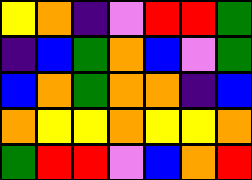[["yellow", "orange", "indigo", "violet", "red", "red", "green"], ["indigo", "blue", "green", "orange", "blue", "violet", "green"], ["blue", "orange", "green", "orange", "orange", "indigo", "blue"], ["orange", "yellow", "yellow", "orange", "yellow", "yellow", "orange"], ["green", "red", "red", "violet", "blue", "orange", "red"]]